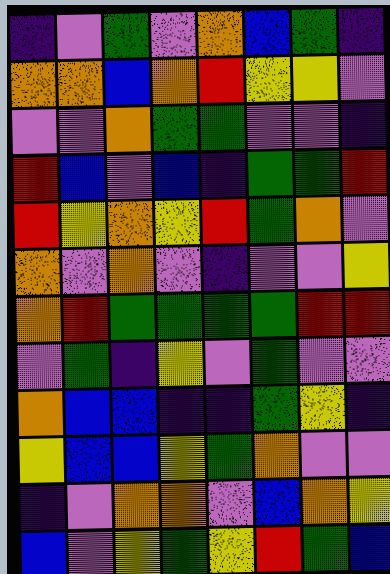[["indigo", "violet", "green", "violet", "orange", "blue", "green", "indigo"], ["orange", "orange", "blue", "orange", "red", "yellow", "yellow", "violet"], ["violet", "violet", "orange", "green", "green", "violet", "violet", "indigo"], ["red", "blue", "violet", "blue", "indigo", "green", "green", "red"], ["red", "yellow", "orange", "yellow", "red", "green", "orange", "violet"], ["orange", "violet", "orange", "violet", "indigo", "violet", "violet", "yellow"], ["orange", "red", "green", "green", "green", "green", "red", "red"], ["violet", "green", "indigo", "yellow", "violet", "green", "violet", "violet"], ["orange", "blue", "blue", "indigo", "indigo", "green", "yellow", "indigo"], ["yellow", "blue", "blue", "yellow", "green", "orange", "violet", "violet"], ["indigo", "violet", "orange", "orange", "violet", "blue", "orange", "yellow"], ["blue", "violet", "yellow", "green", "yellow", "red", "green", "blue"]]